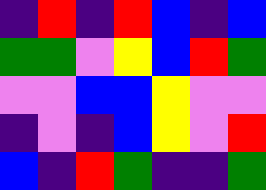[["indigo", "red", "indigo", "red", "blue", "indigo", "blue"], ["green", "green", "violet", "yellow", "blue", "red", "green"], ["violet", "violet", "blue", "blue", "yellow", "violet", "violet"], ["indigo", "violet", "indigo", "blue", "yellow", "violet", "red"], ["blue", "indigo", "red", "green", "indigo", "indigo", "green"]]